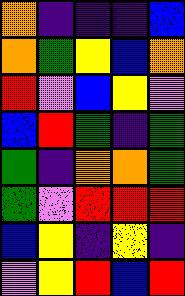[["orange", "indigo", "indigo", "indigo", "blue"], ["orange", "green", "yellow", "blue", "orange"], ["red", "violet", "blue", "yellow", "violet"], ["blue", "red", "green", "indigo", "green"], ["green", "indigo", "orange", "orange", "green"], ["green", "violet", "red", "red", "red"], ["blue", "yellow", "indigo", "yellow", "indigo"], ["violet", "yellow", "red", "blue", "red"]]